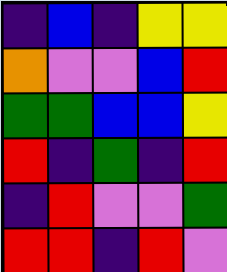[["indigo", "blue", "indigo", "yellow", "yellow"], ["orange", "violet", "violet", "blue", "red"], ["green", "green", "blue", "blue", "yellow"], ["red", "indigo", "green", "indigo", "red"], ["indigo", "red", "violet", "violet", "green"], ["red", "red", "indigo", "red", "violet"]]